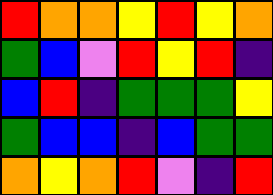[["red", "orange", "orange", "yellow", "red", "yellow", "orange"], ["green", "blue", "violet", "red", "yellow", "red", "indigo"], ["blue", "red", "indigo", "green", "green", "green", "yellow"], ["green", "blue", "blue", "indigo", "blue", "green", "green"], ["orange", "yellow", "orange", "red", "violet", "indigo", "red"]]